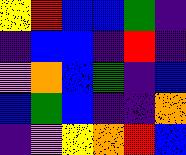[["yellow", "red", "blue", "blue", "green", "indigo"], ["indigo", "blue", "blue", "indigo", "red", "indigo"], ["violet", "orange", "blue", "green", "indigo", "blue"], ["blue", "green", "blue", "indigo", "indigo", "orange"], ["indigo", "violet", "yellow", "orange", "red", "blue"]]